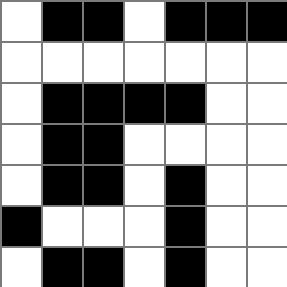[["white", "black", "black", "white", "black", "black", "black"], ["white", "white", "white", "white", "white", "white", "white"], ["white", "black", "black", "black", "black", "white", "white"], ["white", "black", "black", "white", "white", "white", "white"], ["white", "black", "black", "white", "black", "white", "white"], ["black", "white", "white", "white", "black", "white", "white"], ["white", "black", "black", "white", "black", "white", "white"]]